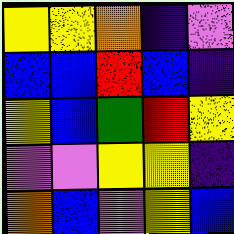[["yellow", "yellow", "orange", "indigo", "violet"], ["blue", "blue", "red", "blue", "indigo"], ["yellow", "blue", "green", "red", "yellow"], ["violet", "violet", "yellow", "yellow", "indigo"], ["orange", "blue", "violet", "yellow", "blue"]]